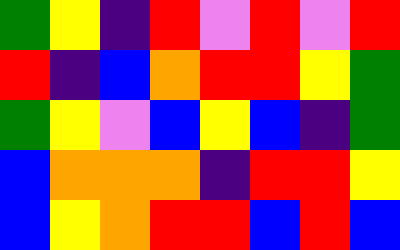[["green", "yellow", "indigo", "red", "violet", "red", "violet", "red"], ["red", "indigo", "blue", "orange", "red", "red", "yellow", "green"], ["green", "yellow", "violet", "blue", "yellow", "blue", "indigo", "green"], ["blue", "orange", "orange", "orange", "indigo", "red", "red", "yellow"], ["blue", "yellow", "orange", "red", "red", "blue", "red", "blue"]]